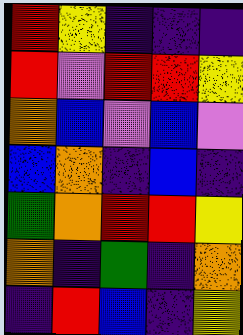[["red", "yellow", "indigo", "indigo", "indigo"], ["red", "violet", "red", "red", "yellow"], ["orange", "blue", "violet", "blue", "violet"], ["blue", "orange", "indigo", "blue", "indigo"], ["green", "orange", "red", "red", "yellow"], ["orange", "indigo", "green", "indigo", "orange"], ["indigo", "red", "blue", "indigo", "yellow"]]